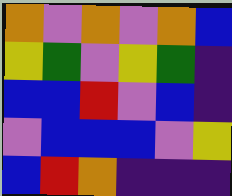[["orange", "violet", "orange", "violet", "orange", "blue"], ["yellow", "green", "violet", "yellow", "green", "indigo"], ["blue", "blue", "red", "violet", "blue", "indigo"], ["violet", "blue", "blue", "blue", "violet", "yellow"], ["blue", "red", "orange", "indigo", "indigo", "indigo"]]